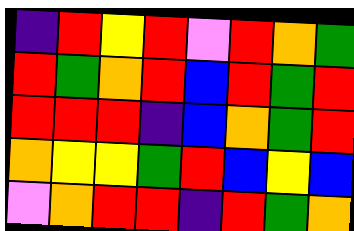[["indigo", "red", "yellow", "red", "violet", "red", "orange", "green"], ["red", "green", "orange", "red", "blue", "red", "green", "red"], ["red", "red", "red", "indigo", "blue", "orange", "green", "red"], ["orange", "yellow", "yellow", "green", "red", "blue", "yellow", "blue"], ["violet", "orange", "red", "red", "indigo", "red", "green", "orange"]]